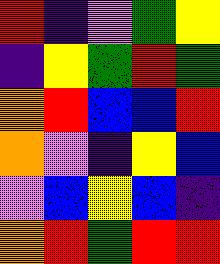[["red", "indigo", "violet", "green", "yellow"], ["indigo", "yellow", "green", "red", "green"], ["orange", "red", "blue", "blue", "red"], ["orange", "violet", "indigo", "yellow", "blue"], ["violet", "blue", "yellow", "blue", "indigo"], ["orange", "red", "green", "red", "red"]]